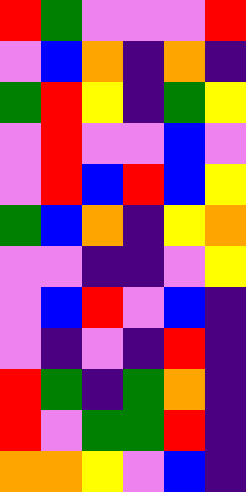[["red", "green", "violet", "violet", "violet", "red"], ["violet", "blue", "orange", "indigo", "orange", "indigo"], ["green", "red", "yellow", "indigo", "green", "yellow"], ["violet", "red", "violet", "violet", "blue", "violet"], ["violet", "red", "blue", "red", "blue", "yellow"], ["green", "blue", "orange", "indigo", "yellow", "orange"], ["violet", "violet", "indigo", "indigo", "violet", "yellow"], ["violet", "blue", "red", "violet", "blue", "indigo"], ["violet", "indigo", "violet", "indigo", "red", "indigo"], ["red", "green", "indigo", "green", "orange", "indigo"], ["red", "violet", "green", "green", "red", "indigo"], ["orange", "orange", "yellow", "violet", "blue", "indigo"]]